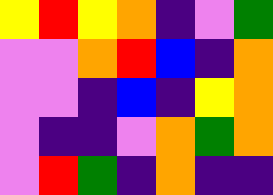[["yellow", "red", "yellow", "orange", "indigo", "violet", "green"], ["violet", "violet", "orange", "red", "blue", "indigo", "orange"], ["violet", "violet", "indigo", "blue", "indigo", "yellow", "orange"], ["violet", "indigo", "indigo", "violet", "orange", "green", "orange"], ["violet", "red", "green", "indigo", "orange", "indigo", "indigo"]]